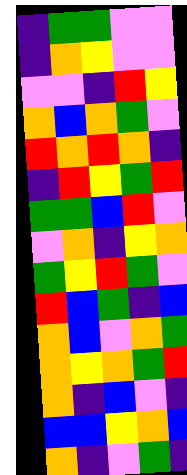[["indigo", "green", "green", "violet", "violet"], ["indigo", "orange", "yellow", "violet", "violet"], ["violet", "violet", "indigo", "red", "yellow"], ["orange", "blue", "orange", "green", "violet"], ["red", "orange", "red", "orange", "indigo"], ["indigo", "red", "yellow", "green", "red"], ["green", "green", "blue", "red", "violet"], ["violet", "orange", "indigo", "yellow", "orange"], ["green", "yellow", "red", "green", "violet"], ["red", "blue", "green", "indigo", "blue"], ["orange", "blue", "violet", "orange", "green"], ["orange", "yellow", "orange", "green", "red"], ["orange", "indigo", "blue", "violet", "indigo"], ["blue", "blue", "yellow", "orange", "blue"], ["orange", "indigo", "violet", "green", "indigo"]]